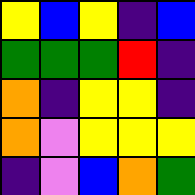[["yellow", "blue", "yellow", "indigo", "blue"], ["green", "green", "green", "red", "indigo"], ["orange", "indigo", "yellow", "yellow", "indigo"], ["orange", "violet", "yellow", "yellow", "yellow"], ["indigo", "violet", "blue", "orange", "green"]]